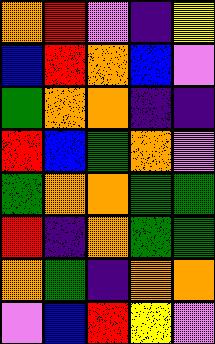[["orange", "red", "violet", "indigo", "yellow"], ["blue", "red", "orange", "blue", "violet"], ["green", "orange", "orange", "indigo", "indigo"], ["red", "blue", "green", "orange", "violet"], ["green", "orange", "orange", "green", "green"], ["red", "indigo", "orange", "green", "green"], ["orange", "green", "indigo", "orange", "orange"], ["violet", "blue", "red", "yellow", "violet"]]